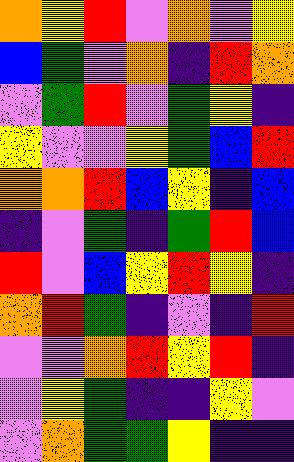[["orange", "yellow", "red", "violet", "orange", "violet", "yellow"], ["blue", "green", "violet", "orange", "indigo", "red", "orange"], ["violet", "green", "red", "violet", "green", "yellow", "indigo"], ["yellow", "violet", "violet", "yellow", "green", "blue", "red"], ["orange", "orange", "red", "blue", "yellow", "indigo", "blue"], ["indigo", "violet", "green", "indigo", "green", "red", "blue"], ["red", "violet", "blue", "yellow", "red", "yellow", "indigo"], ["orange", "red", "green", "indigo", "violet", "indigo", "red"], ["violet", "violet", "orange", "red", "yellow", "red", "indigo"], ["violet", "yellow", "green", "indigo", "indigo", "yellow", "violet"], ["violet", "orange", "green", "green", "yellow", "indigo", "indigo"]]